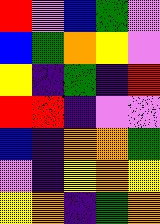[["red", "violet", "blue", "green", "violet"], ["blue", "green", "orange", "yellow", "violet"], ["yellow", "indigo", "green", "indigo", "red"], ["red", "red", "indigo", "violet", "violet"], ["blue", "indigo", "orange", "orange", "green"], ["violet", "indigo", "yellow", "orange", "yellow"], ["yellow", "orange", "indigo", "green", "orange"]]